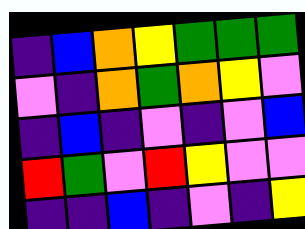[["indigo", "blue", "orange", "yellow", "green", "green", "green"], ["violet", "indigo", "orange", "green", "orange", "yellow", "violet"], ["indigo", "blue", "indigo", "violet", "indigo", "violet", "blue"], ["red", "green", "violet", "red", "yellow", "violet", "violet"], ["indigo", "indigo", "blue", "indigo", "violet", "indigo", "yellow"]]